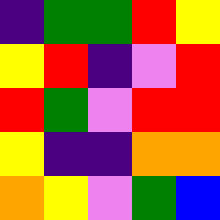[["indigo", "green", "green", "red", "yellow"], ["yellow", "red", "indigo", "violet", "red"], ["red", "green", "violet", "red", "red"], ["yellow", "indigo", "indigo", "orange", "orange"], ["orange", "yellow", "violet", "green", "blue"]]